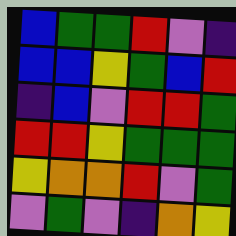[["blue", "green", "green", "red", "violet", "indigo"], ["blue", "blue", "yellow", "green", "blue", "red"], ["indigo", "blue", "violet", "red", "red", "green"], ["red", "red", "yellow", "green", "green", "green"], ["yellow", "orange", "orange", "red", "violet", "green"], ["violet", "green", "violet", "indigo", "orange", "yellow"]]